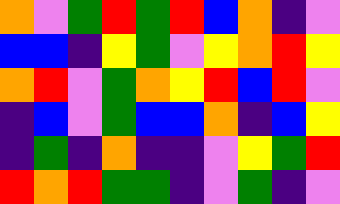[["orange", "violet", "green", "red", "green", "red", "blue", "orange", "indigo", "violet"], ["blue", "blue", "indigo", "yellow", "green", "violet", "yellow", "orange", "red", "yellow"], ["orange", "red", "violet", "green", "orange", "yellow", "red", "blue", "red", "violet"], ["indigo", "blue", "violet", "green", "blue", "blue", "orange", "indigo", "blue", "yellow"], ["indigo", "green", "indigo", "orange", "indigo", "indigo", "violet", "yellow", "green", "red"], ["red", "orange", "red", "green", "green", "indigo", "violet", "green", "indigo", "violet"]]